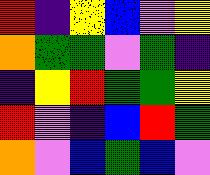[["red", "indigo", "yellow", "blue", "violet", "yellow"], ["orange", "green", "green", "violet", "green", "indigo"], ["indigo", "yellow", "red", "green", "green", "yellow"], ["red", "violet", "indigo", "blue", "red", "green"], ["orange", "violet", "blue", "green", "blue", "violet"]]